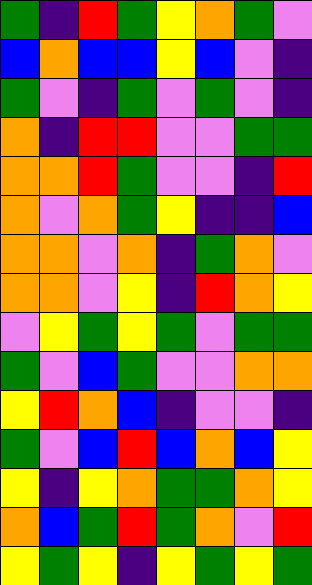[["green", "indigo", "red", "green", "yellow", "orange", "green", "violet"], ["blue", "orange", "blue", "blue", "yellow", "blue", "violet", "indigo"], ["green", "violet", "indigo", "green", "violet", "green", "violet", "indigo"], ["orange", "indigo", "red", "red", "violet", "violet", "green", "green"], ["orange", "orange", "red", "green", "violet", "violet", "indigo", "red"], ["orange", "violet", "orange", "green", "yellow", "indigo", "indigo", "blue"], ["orange", "orange", "violet", "orange", "indigo", "green", "orange", "violet"], ["orange", "orange", "violet", "yellow", "indigo", "red", "orange", "yellow"], ["violet", "yellow", "green", "yellow", "green", "violet", "green", "green"], ["green", "violet", "blue", "green", "violet", "violet", "orange", "orange"], ["yellow", "red", "orange", "blue", "indigo", "violet", "violet", "indigo"], ["green", "violet", "blue", "red", "blue", "orange", "blue", "yellow"], ["yellow", "indigo", "yellow", "orange", "green", "green", "orange", "yellow"], ["orange", "blue", "green", "red", "green", "orange", "violet", "red"], ["yellow", "green", "yellow", "indigo", "yellow", "green", "yellow", "green"]]